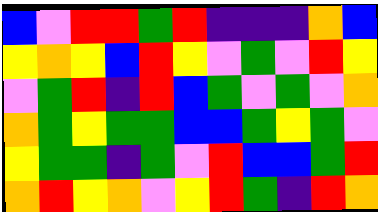[["blue", "violet", "red", "red", "green", "red", "indigo", "indigo", "indigo", "orange", "blue"], ["yellow", "orange", "yellow", "blue", "red", "yellow", "violet", "green", "violet", "red", "yellow"], ["violet", "green", "red", "indigo", "red", "blue", "green", "violet", "green", "violet", "orange"], ["orange", "green", "yellow", "green", "green", "blue", "blue", "green", "yellow", "green", "violet"], ["yellow", "green", "green", "indigo", "green", "violet", "red", "blue", "blue", "green", "red"], ["orange", "red", "yellow", "orange", "violet", "yellow", "red", "green", "indigo", "red", "orange"]]